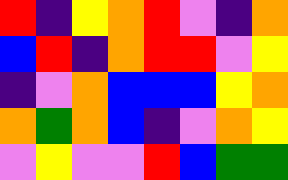[["red", "indigo", "yellow", "orange", "red", "violet", "indigo", "orange"], ["blue", "red", "indigo", "orange", "red", "red", "violet", "yellow"], ["indigo", "violet", "orange", "blue", "blue", "blue", "yellow", "orange"], ["orange", "green", "orange", "blue", "indigo", "violet", "orange", "yellow"], ["violet", "yellow", "violet", "violet", "red", "blue", "green", "green"]]